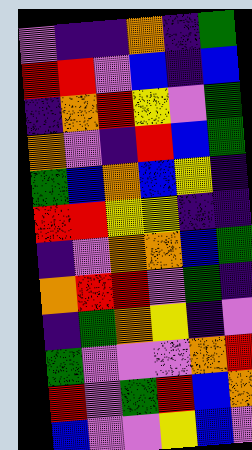[["violet", "indigo", "indigo", "orange", "indigo", "green"], ["red", "red", "violet", "blue", "indigo", "blue"], ["indigo", "orange", "red", "yellow", "violet", "green"], ["orange", "violet", "indigo", "red", "blue", "green"], ["green", "blue", "orange", "blue", "yellow", "indigo"], ["red", "red", "yellow", "yellow", "indigo", "indigo"], ["indigo", "violet", "orange", "orange", "blue", "green"], ["orange", "red", "red", "violet", "green", "indigo"], ["indigo", "green", "orange", "yellow", "indigo", "violet"], ["green", "violet", "violet", "violet", "orange", "red"], ["red", "violet", "green", "red", "blue", "orange"], ["blue", "violet", "violet", "yellow", "blue", "violet"]]